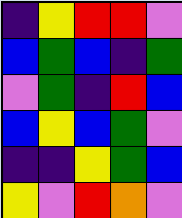[["indigo", "yellow", "red", "red", "violet"], ["blue", "green", "blue", "indigo", "green"], ["violet", "green", "indigo", "red", "blue"], ["blue", "yellow", "blue", "green", "violet"], ["indigo", "indigo", "yellow", "green", "blue"], ["yellow", "violet", "red", "orange", "violet"]]